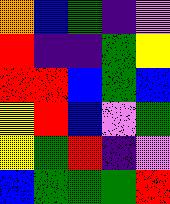[["orange", "blue", "green", "indigo", "violet"], ["red", "indigo", "indigo", "green", "yellow"], ["red", "red", "blue", "green", "blue"], ["yellow", "red", "blue", "violet", "green"], ["yellow", "green", "red", "indigo", "violet"], ["blue", "green", "green", "green", "red"]]